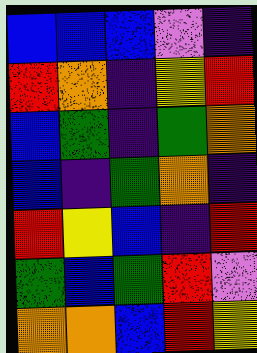[["blue", "blue", "blue", "violet", "indigo"], ["red", "orange", "indigo", "yellow", "red"], ["blue", "green", "indigo", "green", "orange"], ["blue", "indigo", "green", "orange", "indigo"], ["red", "yellow", "blue", "indigo", "red"], ["green", "blue", "green", "red", "violet"], ["orange", "orange", "blue", "red", "yellow"]]